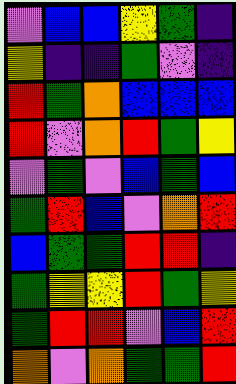[["violet", "blue", "blue", "yellow", "green", "indigo"], ["yellow", "indigo", "indigo", "green", "violet", "indigo"], ["red", "green", "orange", "blue", "blue", "blue"], ["red", "violet", "orange", "red", "green", "yellow"], ["violet", "green", "violet", "blue", "green", "blue"], ["green", "red", "blue", "violet", "orange", "red"], ["blue", "green", "green", "red", "red", "indigo"], ["green", "yellow", "yellow", "red", "green", "yellow"], ["green", "red", "red", "violet", "blue", "red"], ["orange", "violet", "orange", "green", "green", "red"]]